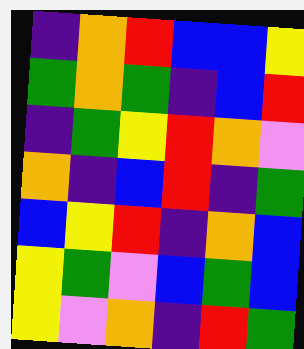[["indigo", "orange", "red", "blue", "blue", "yellow"], ["green", "orange", "green", "indigo", "blue", "red"], ["indigo", "green", "yellow", "red", "orange", "violet"], ["orange", "indigo", "blue", "red", "indigo", "green"], ["blue", "yellow", "red", "indigo", "orange", "blue"], ["yellow", "green", "violet", "blue", "green", "blue"], ["yellow", "violet", "orange", "indigo", "red", "green"]]